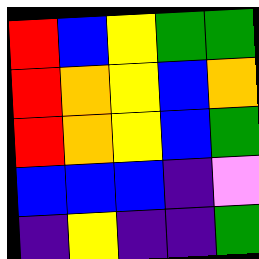[["red", "blue", "yellow", "green", "green"], ["red", "orange", "yellow", "blue", "orange"], ["red", "orange", "yellow", "blue", "green"], ["blue", "blue", "blue", "indigo", "violet"], ["indigo", "yellow", "indigo", "indigo", "green"]]